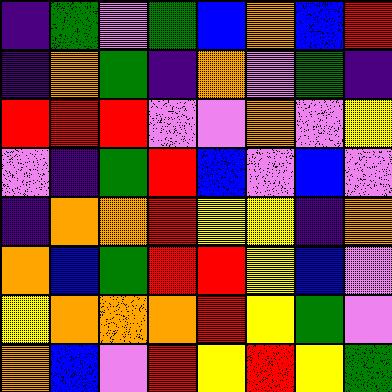[["indigo", "green", "violet", "green", "blue", "orange", "blue", "red"], ["indigo", "orange", "green", "indigo", "orange", "violet", "green", "indigo"], ["red", "red", "red", "violet", "violet", "orange", "violet", "yellow"], ["violet", "indigo", "green", "red", "blue", "violet", "blue", "violet"], ["indigo", "orange", "orange", "red", "yellow", "yellow", "indigo", "orange"], ["orange", "blue", "green", "red", "red", "yellow", "blue", "violet"], ["yellow", "orange", "orange", "orange", "red", "yellow", "green", "violet"], ["orange", "blue", "violet", "red", "yellow", "red", "yellow", "green"]]